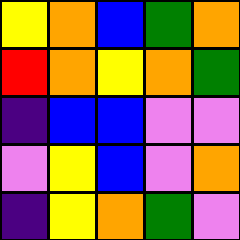[["yellow", "orange", "blue", "green", "orange"], ["red", "orange", "yellow", "orange", "green"], ["indigo", "blue", "blue", "violet", "violet"], ["violet", "yellow", "blue", "violet", "orange"], ["indigo", "yellow", "orange", "green", "violet"]]